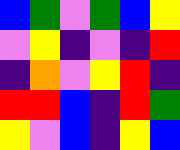[["blue", "green", "violet", "green", "blue", "yellow"], ["violet", "yellow", "indigo", "violet", "indigo", "red"], ["indigo", "orange", "violet", "yellow", "red", "indigo"], ["red", "red", "blue", "indigo", "red", "green"], ["yellow", "violet", "blue", "indigo", "yellow", "blue"]]